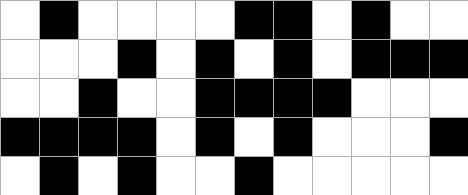[["white", "black", "white", "white", "white", "white", "black", "black", "white", "black", "white", "white"], ["white", "white", "white", "black", "white", "black", "white", "black", "white", "black", "black", "black"], ["white", "white", "black", "white", "white", "black", "black", "black", "black", "white", "white", "white"], ["black", "black", "black", "black", "white", "black", "white", "black", "white", "white", "white", "black"], ["white", "black", "white", "black", "white", "white", "black", "white", "white", "white", "white", "white"]]